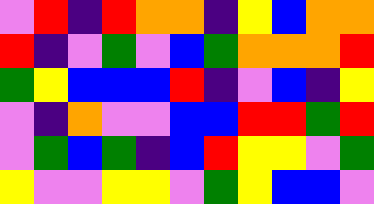[["violet", "red", "indigo", "red", "orange", "orange", "indigo", "yellow", "blue", "orange", "orange"], ["red", "indigo", "violet", "green", "violet", "blue", "green", "orange", "orange", "orange", "red"], ["green", "yellow", "blue", "blue", "blue", "red", "indigo", "violet", "blue", "indigo", "yellow"], ["violet", "indigo", "orange", "violet", "violet", "blue", "blue", "red", "red", "green", "red"], ["violet", "green", "blue", "green", "indigo", "blue", "red", "yellow", "yellow", "violet", "green"], ["yellow", "violet", "violet", "yellow", "yellow", "violet", "green", "yellow", "blue", "blue", "violet"]]